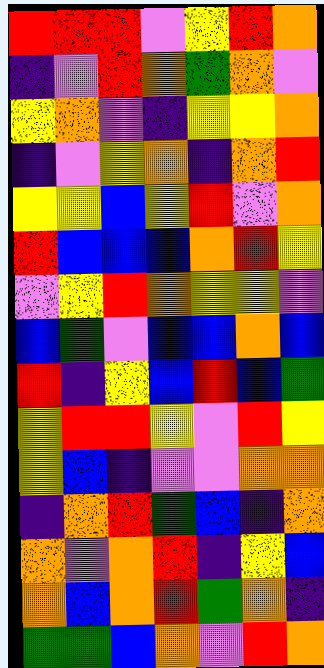[["red", "red", "red", "violet", "yellow", "red", "orange"], ["indigo", "violet", "red", "orange", "green", "orange", "violet"], ["yellow", "orange", "violet", "indigo", "yellow", "yellow", "orange"], ["indigo", "violet", "yellow", "orange", "indigo", "orange", "red"], ["yellow", "yellow", "blue", "yellow", "red", "violet", "orange"], ["red", "blue", "blue", "blue", "orange", "red", "yellow"], ["violet", "yellow", "red", "orange", "yellow", "yellow", "violet"], ["blue", "green", "violet", "blue", "blue", "orange", "blue"], ["red", "indigo", "yellow", "blue", "red", "blue", "green"], ["yellow", "red", "red", "yellow", "violet", "red", "yellow"], ["yellow", "blue", "indigo", "violet", "violet", "orange", "orange"], ["indigo", "orange", "red", "green", "blue", "indigo", "orange"], ["orange", "violet", "orange", "red", "indigo", "yellow", "blue"], ["orange", "blue", "orange", "red", "green", "orange", "indigo"], ["green", "green", "blue", "orange", "violet", "red", "orange"]]